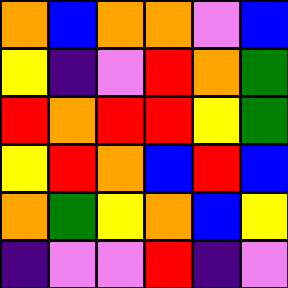[["orange", "blue", "orange", "orange", "violet", "blue"], ["yellow", "indigo", "violet", "red", "orange", "green"], ["red", "orange", "red", "red", "yellow", "green"], ["yellow", "red", "orange", "blue", "red", "blue"], ["orange", "green", "yellow", "orange", "blue", "yellow"], ["indigo", "violet", "violet", "red", "indigo", "violet"]]